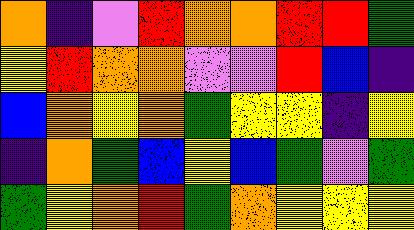[["orange", "indigo", "violet", "red", "orange", "orange", "red", "red", "green"], ["yellow", "red", "orange", "orange", "violet", "violet", "red", "blue", "indigo"], ["blue", "orange", "yellow", "orange", "green", "yellow", "yellow", "indigo", "yellow"], ["indigo", "orange", "green", "blue", "yellow", "blue", "green", "violet", "green"], ["green", "yellow", "orange", "red", "green", "orange", "yellow", "yellow", "yellow"]]